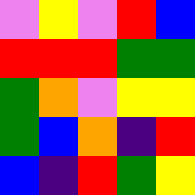[["violet", "yellow", "violet", "red", "blue"], ["red", "red", "red", "green", "green"], ["green", "orange", "violet", "yellow", "yellow"], ["green", "blue", "orange", "indigo", "red"], ["blue", "indigo", "red", "green", "yellow"]]